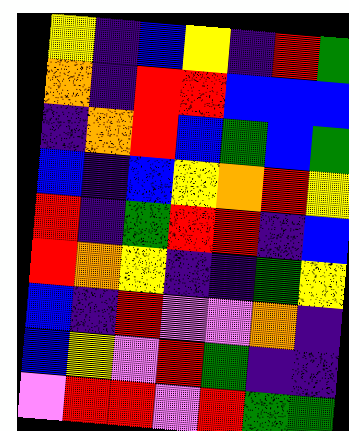[["yellow", "indigo", "blue", "yellow", "indigo", "red", "green"], ["orange", "indigo", "red", "red", "blue", "blue", "blue"], ["indigo", "orange", "red", "blue", "green", "blue", "green"], ["blue", "indigo", "blue", "yellow", "orange", "red", "yellow"], ["red", "indigo", "green", "red", "red", "indigo", "blue"], ["red", "orange", "yellow", "indigo", "indigo", "green", "yellow"], ["blue", "indigo", "red", "violet", "violet", "orange", "indigo"], ["blue", "yellow", "violet", "red", "green", "indigo", "indigo"], ["violet", "red", "red", "violet", "red", "green", "green"]]